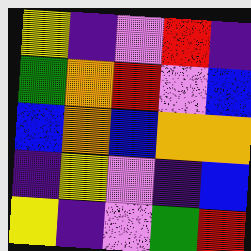[["yellow", "indigo", "violet", "red", "indigo"], ["green", "orange", "red", "violet", "blue"], ["blue", "orange", "blue", "orange", "orange"], ["indigo", "yellow", "violet", "indigo", "blue"], ["yellow", "indigo", "violet", "green", "red"]]